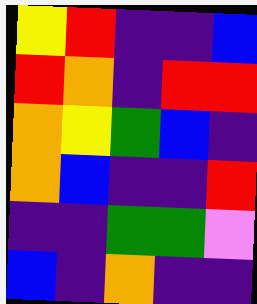[["yellow", "red", "indigo", "indigo", "blue"], ["red", "orange", "indigo", "red", "red"], ["orange", "yellow", "green", "blue", "indigo"], ["orange", "blue", "indigo", "indigo", "red"], ["indigo", "indigo", "green", "green", "violet"], ["blue", "indigo", "orange", "indigo", "indigo"]]